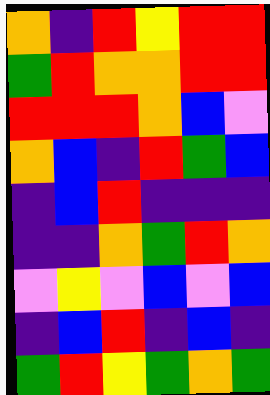[["orange", "indigo", "red", "yellow", "red", "red"], ["green", "red", "orange", "orange", "red", "red"], ["red", "red", "red", "orange", "blue", "violet"], ["orange", "blue", "indigo", "red", "green", "blue"], ["indigo", "blue", "red", "indigo", "indigo", "indigo"], ["indigo", "indigo", "orange", "green", "red", "orange"], ["violet", "yellow", "violet", "blue", "violet", "blue"], ["indigo", "blue", "red", "indigo", "blue", "indigo"], ["green", "red", "yellow", "green", "orange", "green"]]